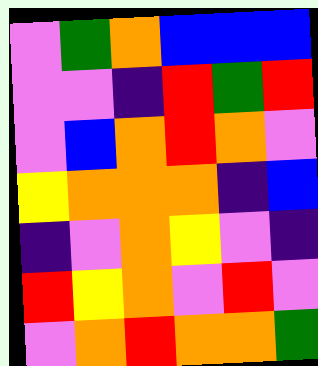[["violet", "green", "orange", "blue", "blue", "blue"], ["violet", "violet", "indigo", "red", "green", "red"], ["violet", "blue", "orange", "red", "orange", "violet"], ["yellow", "orange", "orange", "orange", "indigo", "blue"], ["indigo", "violet", "orange", "yellow", "violet", "indigo"], ["red", "yellow", "orange", "violet", "red", "violet"], ["violet", "orange", "red", "orange", "orange", "green"]]